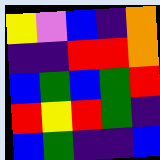[["yellow", "violet", "blue", "indigo", "orange"], ["indigo", "indigo", "red", "red", "orange"], ["blue", "green", "blue", "green", "red"], ["red", "yellow", "red", "green", "indigo"], ["blue", "green", "indigo", "indigo", "blue"]]